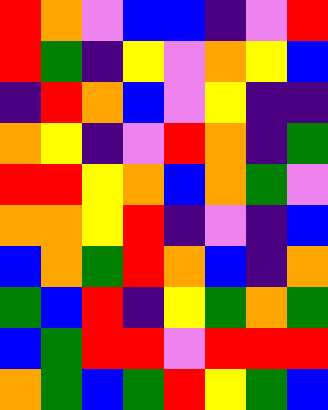[["red", "orange", "violet", "blue", "blue", "indigo", "violet", "red"], ["red", "green", "indigo", "yellow", "violet", "orange", "yellow", "blue"], ["indigo", "red", "orange", "blue", "violet", "yellow", "indigo", "indigo"], ["orange", "yellow", "indigo", "violet", "red", "orange", "indigo", "green"], ["red", "red", "yellow", "orange", "blue", "orange", "green", "violet"], ["orange", "orange", "yellow", "red", "indigo", "violet", "indigo", "blue"], ["blue", "orange", "green", "red", "orange", "blue", "indigo", "orange"], ["green", "blue", "red", "indigo", "yellow", "green", "orange", "green"], ["blue", "green", "red", "red", "violet", "red", "red", "red"], ["orange", "green", "blue", "green", "red", "yellow", "green", "blue"]]